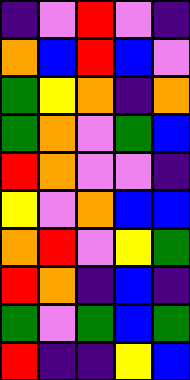[["indigo", "violet", "red", "violet", "indigo"], ["orange", "blue", "red", "blue", "violet"], ["green", "yellow", "orange", "indigo", "orange"], ["green", "orange", "violet", "green", "blue"], ["red", "orange", "violet", "violet", "indigo"], ["yellow", "violet", "orange", "blue", "blue"], ["orange", "red", "violet", "yellow", "green"], ["red", "orange", "indigo", "blue", "indigo"], ["green", "violet", "green", "blue", "green"], ["red", "indigo", "indigo", "yellow", "blue"]]